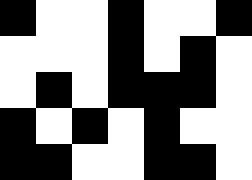[["black", "white", "white", "black", "white", "white", "black"], ["white", "white", "white", "black", "white", "black", "white"], ["white", "black", "white", "black", "black", "black", "white"], ["black", "white", "black", "white", "black", "white", "white"], ["black", "black", "white", "white", "black", "black", "white"]]